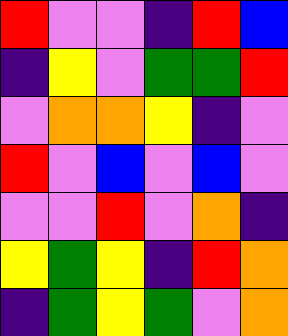[["red", "violet", "violet", "indigo", "red", "blue"], ["indigo", "yellow", "violet", "green", "green", "red"], ["violet", "orange", "orange", "yellow", "indigo", "violet"], ["red", "violet", "blue", "violet", "blue", "violet"], ["violet", "violet", "red", "violet", "orange", "indigo"], ["yellow", "green", "yellow", "indigo", "red", "orange"], ["indigo", "green", "yellow", "green", "violet", "orange"]]